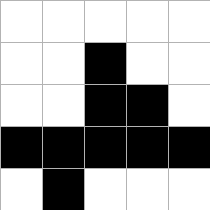[["white", "white", "white", "white", "white"], ["white", "white", "black", "white", "white"], ["white", "white", "black", "black", "white"], ["black", "black", "black", "black", "black"], ["white", "black", "white", "white", "white"]]